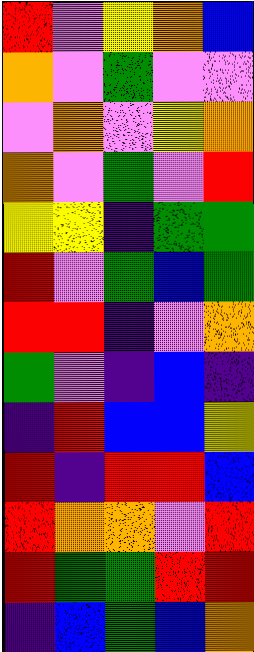[["red", "violet", "yellow", "orange", "blue"], ["orange", "violet", "green", "violet", "violet"], ["violet", "orange", "violet", "yellow", "orange"], ["orange", "violet", "green", "violet", "red"], ["yellow", "yellow", "indigo", "green", "green"], ["red", "violet", "green", "blue", "green"], ["red", "red", "indigo", "violet", "orange"], ["green", "violet", "indigo", "blue", "indigo"], ["indigo", "red", "blue", "blue", "yellow"], ["red", "indigo", "red", "red", "blue"], ["red", "orange", "orange", "violet", "red"], ["red", "green", "green", "red", "red"], ["indigo", "blue", "green", "blue", "orange"]]